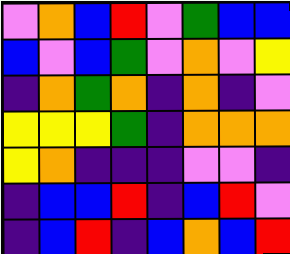[["violet", "orange", "blue", "red", "violet", "green", "blue", "blue"], ["blue", "violet", "blue", "green", "violet", "orange", "violet", "yellow"], ["indigo", "orange", "green", "orange", "indigo", "orange", "indigo", "violet"], ["yellow", "yellow", "yellow", "green", "indigo", "orange", "orange", "orange"], ["yellow", "orange", "indigo", "indigo", "indigo", "violet", "violet", "indigo"], ["indigo", "blue", "blue", "red", "indigo", "blue", "red", "violet"], ["indigo", "blue", "red", "indigo", "blue", "orange", "blue", "red"]]